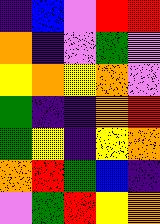[["indigo", "blue", "violet", "red", "red"], ["orange", "indigo", "violet", "green", "violet"], ["yellow", "orange", "yellow", "orange", "violet"], ["green", "indigo", "indigo", "orange", "red"], ["green", "yellow", "indigo", "yellow", "orange"], ["orange", "red", "green", "blue", "indigo"], ["violet", "green", "red", "yellow", "orange"]]